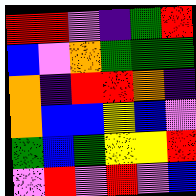[["red", "red", "violet", "indigo", "green", "red"], ["blue", "violet", "orange", "green", "green", "green"], ["orange", "indigo", "red", "red", "orange", "indigo"], ["orange", "blue", "blue", "yellow", "blue", "violet"], ["green", "blue", "green", "yellow", "yellow", "red"], ["violet", "red", "violet", "red", "violet", "blue"]]